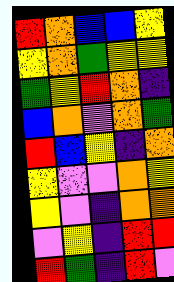[["red", "orange", "blue", "blue", "yellow"], ["yellow", "orange", "green", "yellow", "yellow"], ["green", "yellow", "red", "orange", "indigo"], ["blue", "orange", "violet", "orange", "green"], ["red", "blue", "yellow", "indigo", "orange"], ["yellow", "violet", "violet", "orange", "yellow"], ["yellow", "violet", "indigo", "orange", "orange"], ["violet", "yellow", "indigo", "red", "red"], ["red", "green", "indigo", "red", "violet"]]